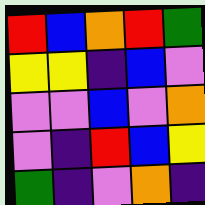[["red", "blue", "orange", "red", "green"], ["yellow", "yellow", "indigo", "blue", "violet"], ["violet", "violet", "blue", "violet", "orange"], ["violet", "indigo", "red", "blue", "yellow"], ["green", "indigo", "violet", "orange", "indigo"]]